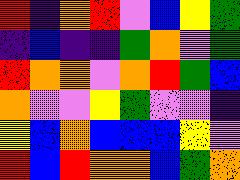[["red", "indigo", "orange", "red", "violet", "blue", "yellow", "green"], ["indigo", "blue", "indigo", "indigo", "green", "orange", "violet", "green"], ["red", "orange", "orange", "violet", "orange", "red", "green", "blue"], ["orange", "violet", "violet", "yellow", "green", "violet", "violet", "indigo"], ["yellow", "blue", "orange", "blue", "blue", "blue", "yellow", "violet"], ["red", "blue", "red", "orange", "orange", "blue", "green", "orange"]]